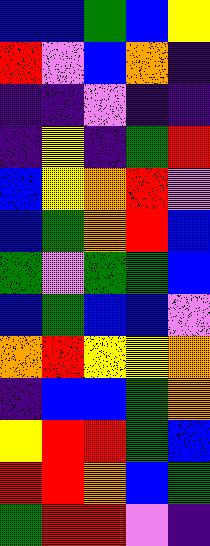[["blue", "blue", "green", "blue", "yellow"], ["red", "violet", "blue", "orange", "indigo"], ["indigo", "indigo", "violet", "indigo", "indigo"], ["indigo", "yellow", "indigo", "green", "red"], ["blue", "yellow", "orange", "red", "violet"], ["blue", "green", "orange", "red", "blue"], ["green", "violet", "green", "green", "blue"], ["blue", "green", "blue", "blue", "violet"], ["orange", "red", "yellow", "yellow", "orange"], ["indigo", "blue", "blue", "green", "orange"], ["yellow", "red", "red", "green", "blue"], ["red", "red", "orange", "blue", "green"], ["green", "red", "red", "violet", "indigo"]]